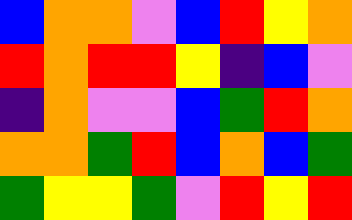[["blue", "orange", "orange", "violet", "blue", "red", "yellow", "orange"], ["red", "orange", "red", "red", "yellow", "indigo", "blue", "violet"], ["indigo", "orange", "violet", "violet", "blue", "green", "red", "orange"], ["orange", "orange", "green", "red", "blue", "orange", "blue", "green"], ["green", "yellow", "yellow", "green", "violet", "red", "yellow", "red"]]